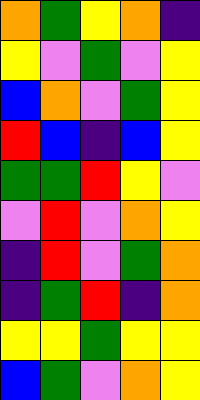[["orange", "green", "yellow", "orange", "indigo"], ["yellow", "violet", "green", "violet", "yellow"], ["blue", "orange", "violet", "green", "yellow"], ["red", "blue", "indigo", "blue", "yellow"], ["green", "green", "red", "yellow", "violet"], ["violet", "red", "violet", "orange", "yellow"], ["indigo", "red", "violet", "green", "orange"], ["indigo", "green", "red", "indigo", "orange"], ["yellow", "yellow", "green", "yellow", "yellow"], ["blue", "green", "violet", "orange", "yellow"]]